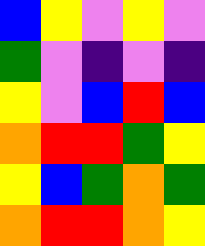[["blue", "yellow", "violet", "yellow", "violet"], ["green", "violet", "indigo", "violet", "indigo"], ["yellow", "violet", "blue", "red", "blue"], ["orange", "red", "red", "green", "yellow"], ["yellow", "blue", "green", "orange", "green"], ["orange", "red", "red", "orange", "yellow"]]